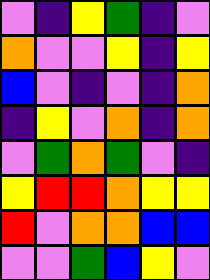[["violet", "indigo", "yellow", "green", "indigo", "violet"], ["orange", "violet", "violet", "yellow", "indigo", "yellow"], ["blue", "violet", "indigo", "violet", "indigo", "orange"], ["indigo", "yellow", "violet", "orange", "indigo", "orange"], ["violet", "green", "orange", "green", "violet", "indigo"], ["yellow", "red", "red", "orange", "yellow", "yellow"], ["red", "violet", "orange", "orange", "blue", "blue"], ["violet", "violet", "green", "blue", "yellow", "violet"]]